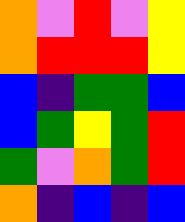[["orange", "violet", "red", "violet", "yellow"], ["orange", "red", "red", "red", "yellow"], ["blue", "indigo", "green", "green", "blue"], ["blue", "green", "yellow", "green", "red"], ["green", "violet", "orange", "green", "red"], ["orange", "indigo", "blue", "indigo", "blue"]]